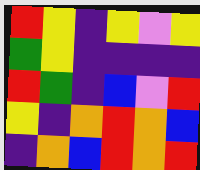[["red", "yellow", "indigo", "yellow", "violet", "yellow"], ["green", "yellow", "indigo", "indigo", "indigo", "indigo"], ["red", "green", "indigo", "blue", "violet", "red"], ["yellow", "indigo", "orange", "red", "orange", "blue"], ["indigo", "orange", "blue", "red", "orange", "red"]]